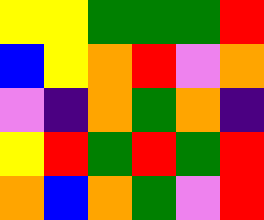[["yellow", "yellow", "green", "green", "green", "red"], ["blue", "yellow", "orange", "red", "violet", "orange"], ["violet", "indigo", "orange", "green", "orange", "indigo"], ["yellow", "red", "green", "red", "green", "red"], ["orange", "blue", "orange", "green", "violet", "red"]]